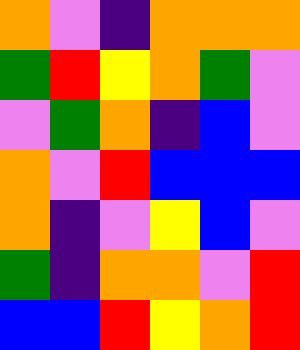[["orange", "violet", "indigo", "orange", "orange", "orange"], ["green", "red", "yellow", "orange", "green", "violet"], ["violet", "green", "orange", "indigo", "blue", "violet"], ["orange", "violet", "red", "blue", "blue", "blue"], ["orange", "indigo", "violet", "yellow", "blue", "violet"], ["green", "indigo", "orange", "orange", "violet", "red"], ["blue", "blue", "red", "yellow", "orange", "red"]]